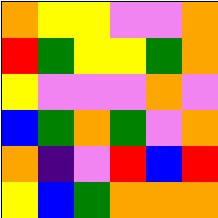[["orange", "yellow", "yellow", "violet", "violet", "orange"], ["red", "green", "yellow", "yellow", "green", "orange"], ["yellow", "violet", "violet", "violet", "orange", "violet"], ["blue", "green", "orange", "green", "violet", "orange"], ["orange", "indigo", "violet", "red", "blue", "red"], ["yellow", "blue", "green", "orange", "orange", "orange"]]